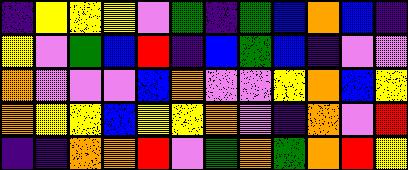[["indigo", "yellow", "yellow", "yellow", "violet", "green", "indigo", "green", "blue", "orange", "blue", "indigo"], ["yellow", "violet", "green", "blue", "red", "indigo", "blue", "green", "blue", "indigo", "violet", "violet"], ["orange", "violet", "violet", "violet", "blue", "orange", "violet", "violet", "yellow", "orange", "blue", "yellow"], ["orange", "yellow", "yellow", "blue", "yellow", "yellow", "orange", "violet", "indigo", "orange", "violet", "red"], ["indigo", "indigo", "orange", "orange", "red", "violet", "green", "orange", "green", "orange", "red", "yellow"]]